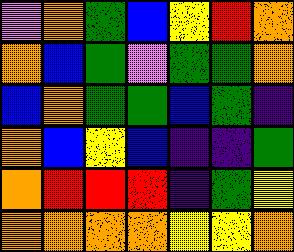[["violet", "orange", "green", "blue", "yellow", "red", "orange"], ["orange", "blue", "green", "violet", "green", "green", "orange"], ["blue", "orange", "green", "green", "blue", "green", "indigo"], ["orange", "blue", "yellow", "blue", "indigo", "indigo", "green"], ["orange", "red", "red", "red", "indigo", "green", "yellow"], ["orange", "orange", "orange", "orange", "yellow", "yellow", "orange"]]